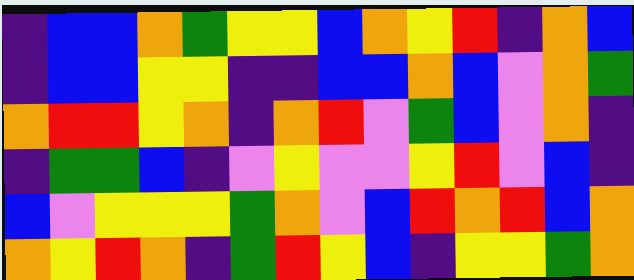[["indigo", "blue", "blue", "orange", "green", "yellow", "yellow", "blue", "orange", "yellow", "red", "indigo", "orange", "blue"], ["indigo", "blue", "blue", "yellow", "yellow", "indigo", "indigo", "blue", "blue", "orange", "blue", "violet", "orange", "green"], ["orange", "red", "red", "yellow", "orange", "indigo", "orange", "red", "violet", "green", "blue", "violet", "orange", "indigo"], ["indigo", "green", "green", "blue", "indigo", "violet", "yellow", "violet", "violet", "yellow", "red", "violet", "blue", "indigo"], ["blue", "violet", "yellow", "yellow", "yellow", "green", "orange", "violet", "blue", "red", "orange", "red", "blue", "orange"], ["orange", "yellow", "red", "orange", "indigo", "green", "red", "yellow", "blue", "indigo", "yellow", "yellow", "green", "orange"]]